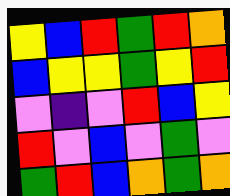[["yellow", "blue", "red", "green", "red", "orange"], ["blue", "yellow", "yellow", "green", "yellow", "red"], ["violet", "indigo", "violet", "red", "blue", "yellow"], ["red", "violet", "blue", "violet", "green", "violet"], ["green", "red", "blue", "orange", "green", "orange"]]